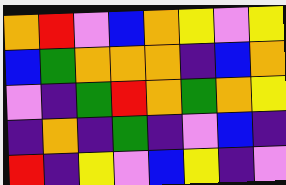[["orange", "red", "violet", "blue", "orange", "yellow", "violet", "yellow"], ["blue", "green", "orange", "orange", "orange", "indigo", "blue", "orange"], ["violet", "indigo", "green", "red", "orange", "green", "orange", "yellow"], ["indigo", "orange", "indigo", "green", "indigo", "violet", "blue", "indigo"], ["red", "indigo", "yellow", "violet", "blue", "yellow", "indigo", "violet"]]